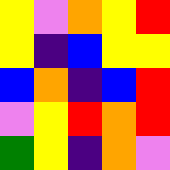[["yellow", "violet", "orange", "yellow", "red"], ["yellow", "indigo", "blue", "yellow", "yellow"], ["blue", "orange", "indigo", "blue", "red"], ["violet", "yellow", "red", "orange", "red"], ["green", "yellow", "indigo", "orange", "violet"]]